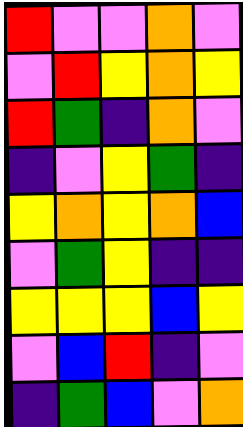[["red", "violet", "violet", "orange", "violet"], ["violet", "red", "yellow", "orange", "yellow"], ["red", "green", "indigo", "orange", "violet"], ["indigo", "violet", "yellow", "green", "indigo"], ["yellow", "orange", "yellow", "orange", "blue"], ["violet", "green", "yellow", "indigo", "indigo"], ["yellow", "yellow", "yellow", "blue", "yellow"], ["violet", "blue", "red", "indigo", "violet"], ["indigo", "green", "blue", "violet", "orange"]]